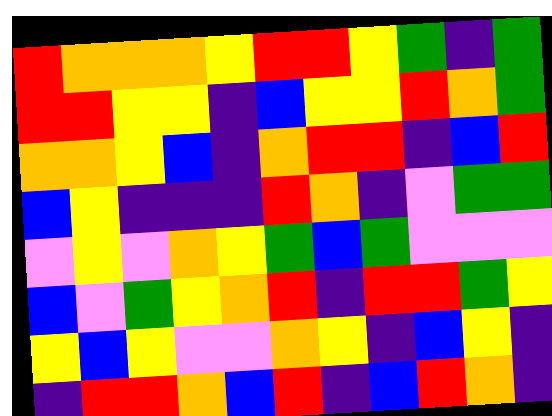[["red", "orange", "orange", "orange", "yellow", "red", "red", "yellow", "green", "indigo", "green"], ["red", "red", "yellow", "yellow", "indigo", "blue", "yellow", "yellow", "red", "orange", "green"], ["orange", "orange", "yellow", "blue", "indigo", "orange", "red", "red", "indigo", "blue", "red"], ["blue", "yellow", "indigo", "indigo", "indigo", "red", "orange", "indigo", "violet", "green", "green"], ["violet", "yellow", "violet", "orange", "yellow", "green", "blue", "green", "violet", "violet", "violet"], ["blue", "violet", "green", "yellow", "orange", "red", "indigo", "red", "red", "green", "yellow"], ["yellow", "blue", "yellow", "violet", "violet", "orange", "yellow", "indigo", "blue", "yellow", "indigo"], ["indigo", "red", "red", "orange", "blue", "red", "indigo", "blue", "red", "orange", "indigo"]]